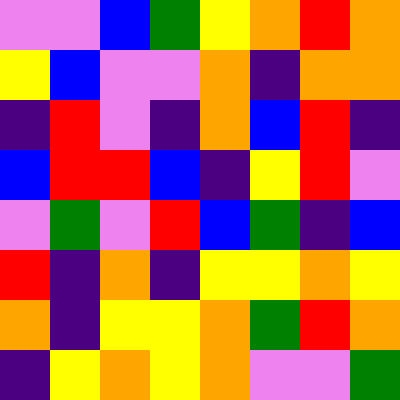[["violet", "violet", "blue", "green", "yellow", "orange", "red", "orange"], ["yellow", "blue", "violet", "violet", "orange", "indigo", "orange", "orange"], ["indigo", "red", "violet", "indigo", "orange", "blue", "red", "indigo"], ["blue", "red", "red", "blue", "indigo", "yellow", "red", "violet"], ["violet", "green", "violet", "red", "blue", "green", "indigo", "blue"], ["red", "indigo", "orange", "indigo", "yellow", "yellow", "orange", "yellow"], ["orange", "indigo", "yellow", "yellow", "orange", "green", "red", "orange"], ["indigo", "yellow", "orange", "yellow", "orange", "violet", "violet", "green"]]